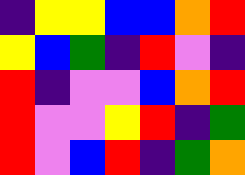[["indigo", "yellow", "yellow", "blue", "blue", "orange", "red"], ["yellow", "blue", "green", "indigo", "red", "violet", "indigo"], ["red", "indigo", "violet", "violet", "blue", "orange", "red"], ["red", "violet", "violet", "yellow", "red", "indigo", "green"], ["red", "violet", "blue", "red", "indigo", "green", "orange"]]